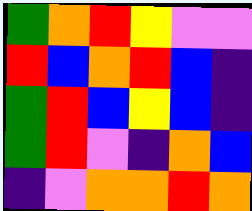[["green", "orange", "red", "yellow", "violet", "violet"], ["red", "blue", "orange", "red", "blue", "indigo"], ["green", "red", "blue", "yellow", "blue", "indigo"], ["green", "red", "violet", "indigo", "orange", "blue"], ["indigo", "violet", "orange", "orange", "red", "orange"]]